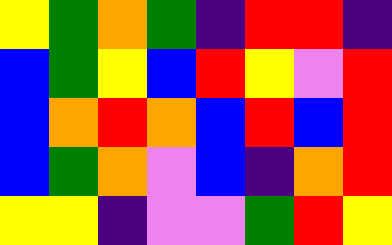[["yellow", "green", "orange", "green", "indigo", "red", "red", "indigo"], ["blue", "green", "yellow", "blue", "red", "yellow", "violet", "red"], ["blue", "orange", "red", "orange", "blue", "red", "blue", "red"], ["blue", "green", "orange", "violet", "blue", "indigo", "orange", "red"], ["yellow", "yellow", "indigo", "violet", "violet", "green", "red", "yellow"]]